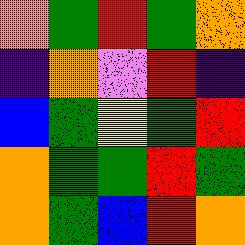[["orange", "green", "red", "green", "orange"], ["indigo", "orange", "violet", "red", "indigo"], ["blue", "green", "yellow", "green", "red"], ["orange", "green", "green", "red", "green"], ["orange", "green", "blue", "red", "orange"]]